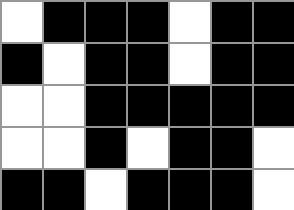[["white", "black", "black", "black", "white", "black", "black"], ["black", "white", "black", "black", "white", "black", "black"], ["white", "white", "black", "black", "black", "black", "black"], ["white", "white", "black", "white", "black", "black", "white"], ["black", "black", "white", "black", "black", "black", "white"]]